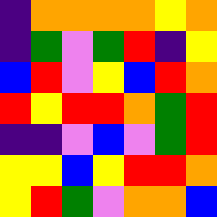[["indigo", "orange", "orange", "orange", "orange", "yellow", "orange"], ["indigo", "green", "violet", "green", "red", "indigo", "yellow"], ["blue", "red", "violet", "yellow", "blue", "red", "orange"], ["red", "yellow", "red", "red", "orange", "green", "red"], ["indigo", "indigo", "violet", "blue", "violet", "green", "red"], ["yellow", "yellow", "blue", "yellow", "red", "red", "orange"], ["yellow", "red", "green", "violet", "orange", "orange", "blue"]]